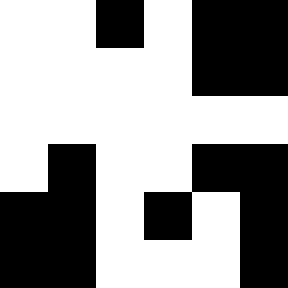[["white", "white", "black", "white", "black", "black"], ["white", "white", "white", "white", "black", "black"], ["white", "white", "white", "white", "white", "white"], ["white", "black", "white", "white", "black", "black"], ["black", "black", "white", "black", "white", "black"], ["black", "black", "white", "white", "white", "black"]]